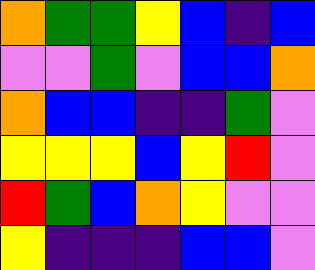[["orange", "green", "green", "yellow", "blue", "indigo", "blue"], ["violet", "violet", "green", "violet", "blue", "blue", "orange"], ["orange", "blue", "blue", "indigo", "indigo", "green", "violet"], ["yellow", "yellow", "yellow", "blue", "yellow", "red", "violet"], ["red", "green", "blue", "orange", "yellow", "violet", "violet"], ["yellow", "indigo", "indigo", "indigo", "blue", "blue", "violet"]]